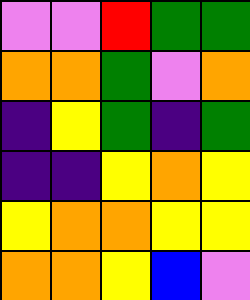[["violet", "violet", "red", "green", "green"], ["orange", "orange", "green", "violet", "orange"], ["indigo", "yellow", "green", "indigo", "green"], ["indigo", "indigo", "yellow", "orange", "yellow"], ["yellow", "orange", "orange", "yellow", "yellow"], ["orange", "orange", "yellow", "blue", "violet"]]